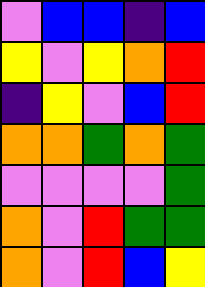[["violet", "blue", "blue", "indigo", "blue"], ["yellow", "violet", "yellow", "orange", "red"], ["indigo", "yellow", "violet", "blue", "red"], ["orange", "orange", "green", "orange", "green"], ["violet", "violet", "violet", "violet", "green"], ["orange", "violet", "red", "green", "green"], ["orange", "violet", "red", "blue", "yellow"]]